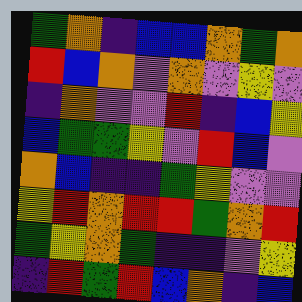[["green", "orange", "indigo", "blue", "blue", "orange", "green", "orange"], ["red", "blue", "orange", "violet", "orange", "violet", "yellow", "violet"], ["indigo", "orange", "violet", "violet", "red", "indigo", "blue", "yellow"], ["blue", "green", "green", "yellow", "violet", "red", "blue", "violet"], ["orange", "blue", "indigo", "indigo", "green", "yellow", "violet", "violet"], ["yellow", "red", "orange", "red", "red", "green", "orange", "red"], ["green", "yellow", "orange", "green", "indigo", "indigo", "violet", "yellow"], ["indigo", "red", "green", "red", "blue", "orange", "indigo", "blue"]]